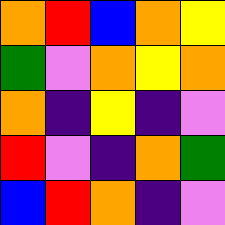[["orange", "red", "blue", "orange", "yellow"], ["green", "violet", "orange", "yellow", "orange"], ["orange", "indigo", "yellow", "indigo", "violet"], ["red", "violet", "indigo", "orange", "green"], ["blue", "red", "orange", "indigo", "violet"]]